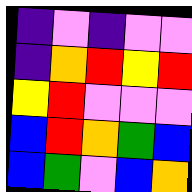[["indigo", "violet", "indigo", "violet", "violet"], ["indigo", "orange", "red", "yellow", "red"], ["yellow", "red", "violet", "violet", "violet"], ["blue", "red", "orange", "green", "blue"], ["blue", "green", "violet", "blue", "orange"]]